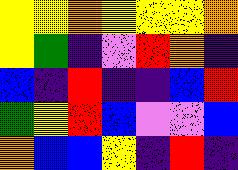[["yellow", "yellow", "orange", "yellow", "yellow", "yellow", "orange"], ["yellow", "green", "indigo", "violet", "red", "orange", "indigo"], ["blue", "indigo", "red", "indigo", "indigo", "blue", "red"], ["green", "yellow", "red", "blue", "violet", "violet", "blue"], ["orange", "blue", "blue", "yellow", "indigo", "red", "indigo"]]